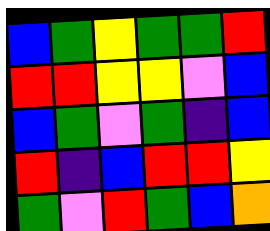[["blue", "green", "yellow", "green", "green", "red"], ["red", "red", "yellow", "yellow", "violet", "blue"], ["blue", "green", "violet", "green", "indigo", "blue"], ["red", "indigo", "blue", "red", "red", "yellow"], ["green", "violet", "red", "green", "blue", "orange"]]